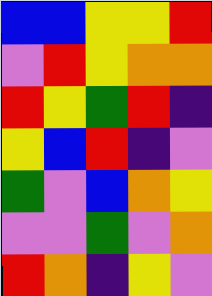[["blue", "blue", "yellow", "yellow", "red"], ["violet", "red", "yellow", "orange", "orange"], ["red", "yellow", "green", "red", "indigo"], ["yellow", "blue", "red", "indigo", "violet"], ["green", "violet", "blue", "orange", "yellow"], ["violet", "violet", "green", "violet", "orange"], ["red", "orange", "indigo", "yellow", "violet"]]